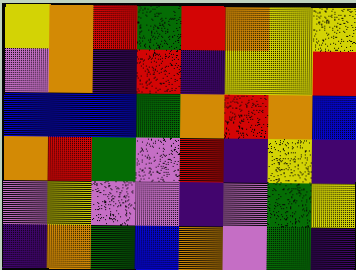[["yellow", "orange", "red", "green", "red", "orange", "yellow", "yellow"], ["violet", "orange", "indigo", "red", "indigo", "yellow", "yellow", "red"], ["blue", "blue", "blue", "green", "orange", "red", "orange", "blue"], ["orange", "red", "green", "violet", "red", "indigo", "yellow", "indigo"], ["violet", "yellow", "violet", "violet", "indigo", "violet", "green", "yellow"], ["indigo", "orange", "green", "blue", "orange", "violet", "green", "indigo"]]